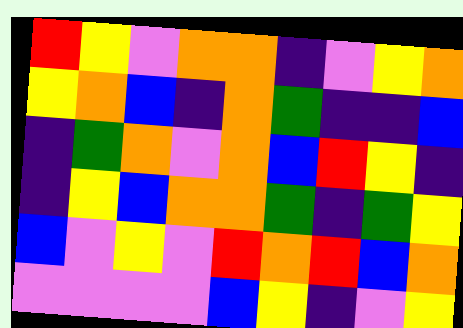[["red", "yellow", "violet", "orange", "orange", "indigo", "violet", "yellow", "orange"], ["yellow", "orange", "blue", "indigo", "orange", "green", "indigo", "indigo", "blue"], ["indigo", "green", "orange", "violet", "orange", "blue", "red", "yellow", "indigo"], ["indigo", "yellow", "blue", "orange", "orange", "green", "indigo", "green", "yellow"], ["blue", "violet", "yellow", "violet", "red", "orange", "red", "blue", "orange"], ["violet", "violet", "violet", "violet", "blue", "yellow", "indigo", "violet", "yellow"]]